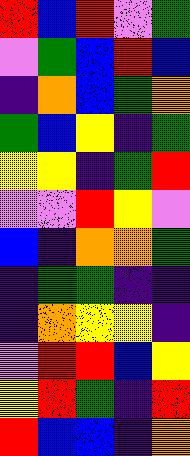[["red", "blue", "red", "violet", "green"], ["violet", "green", "blue", "red", "blue"], ["indigo", "orange", "blue", "green", "orange"], ["green", "blue", "yellow", "indigo", "green"], ["yellow", "yellow", "indigo", "green", "red"], ["violet", "violet", "red", "yellow", "violet"], ["blue", "indigo", "orange", "orange", "green"], ["indigo", "green", "green", "indigo", "indigo"], ["indigo", "orange", "yellow", "yellow", "indigo"], ["violet", "red", "red", "blue", "yellow"], ["yellow", "red", "green", "indigo", "red"], ["red", "blue", "blue", "indigo", "orange"]]